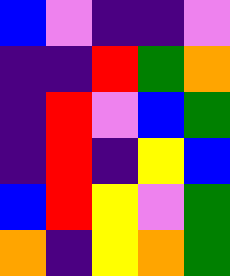[["blue", "violet", "indigo", "indigo", "violet"], ["indigo", "indigo", "red", "green", "orange"], ["indigo", "red", "violet", "blue", "green"], ["indigo", "red", "indigo", "yellow", "blue"], ["blue", "red", "yellow", "violet", "green"], ["orange", "indigo", "yellow", "orange", "green"]]